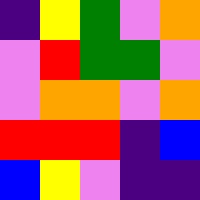[["indigo", "yellow", "green", "violet", "orange"], ["violet", "red", "green", "green", "violet"], ["violet", "orange", "orange", "violet", "orange"], ["red", "red", "red", "indigo", "blue"], ["blue", "yellow", "violet", "indigo", "indigo"]]